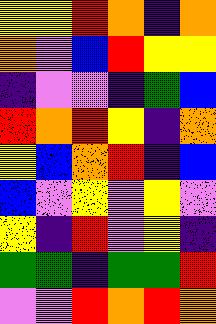[["yellow", "yellow", "red", "orange", "indigo", "orange"], ["orange", "violet", "blue", "red", "yellow", "yellow"], ["indigo", "violet", "violet", "indigo", "green", "blue"], ["red", "orange", "red", "yellow", "indigo", "orange"], ["yellow", "blue", "orange", "red", "indigo", "blue"], ["blue", "violet", "yellow", "violet", "yellow", "violet"], ["yellow", "indigo", "red", "violet", "yellow", "indigo"], ["green", "green", "indigo", "green", "green", "red"], ["violet", "violet", "red", "orange", "red", "orange"]]